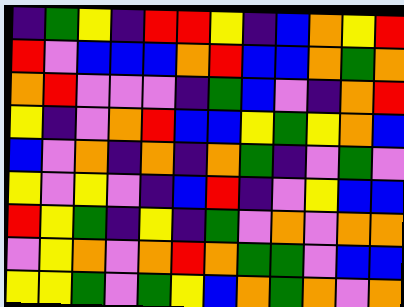[["indigo", "green", "yellow", "indigo", "red", "red", "yellow", "indigo", "blue", "orange", "yellow", "red"], ["red", "violet", "blue", "blue", "blue", "orange", "red", "blue", "blue", "orange", "green", "orange"], ["orange", "red", "violet", "violet", "violet", "indigo", "green", "blue", "violet", "indigo", "orange", "red"], ["yellow", "indigo", "violet", "orange", "red", "blue", "blue", "yellow", "green", "yellow", "orange", "blue"], ["blue", "violet", "orange", "indigo", "orange", "indigo", "orange", "green", "indigo", "violet", "green", "violet"], ["yellow", "violet", "yellow", "violet", "indigo", "blue", "red", "indigo", "violet", "yellow", "blue", "blue"], ["red", "yellow", "green", "indigo", "yellow", "indigo", "green", "violet", "orange", "violet", "orange", "orange"], ["violet", "yellow", "orange", "violet", "orange", "red", "orange", "green", "green", "violet", "blue", "blue"], ["yellow", "yellow", "green", "violet", "green", "yellow", "blue", "orange", "green", "orange", "violet", "orange"]]